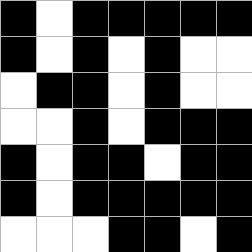[["black", "white", "black", "black", "black", "black", "black"], ["black", "white", "black", "white", "black", "white", "white"], ["white", "black", "black", "white", "black", "white", "white"], ["white", "white", "black", "white", "black", "black", "black"], ["black", "white", "black", "black", "white", "black", "black"], ["black", "white", "black", "black", "black", "black", "black"], ["white", "white", "white", "black", "black", "white", "black"]]